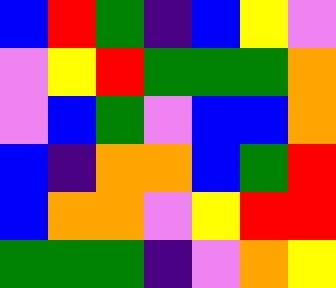[["blue", "red", "green", "indigo", "blue", "yellow", "violet"], ["violet", "yellow", "red", "green", "green", "green", "orange"], ["violet", "blue", "green", "violet", "blue", "blue", "orange"], ["blue", "indigo", "orange", "orange", "blue", "green", "red"], ["blue", "orange", "orange", "violet", "yellow", "red", "red"], ["green", "green", "green", "indigo", "violet", "orange", "yellow"]]